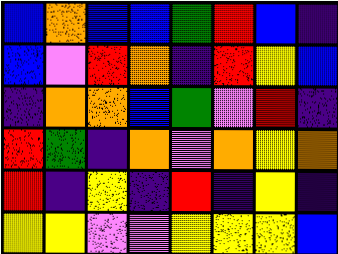[["blue", "orange", "blue", "blue", "green", "red", "blue", "indigo"], ["blue", "violet", "red", "orange", "indigo", "red", "yellow", "blue"], ["indigo", "orange", "orange", "blue", "green", "violet", "red", "indigo"], ["red", "green", "indigo", "orange", "violet", "orange", "yellow", "orange"], ["red", "indigo", "yellow", "indigo", "red", "indigo", "yellow", "indigo"], ["yellow", "yellow", "violet", "violet", "yellow", "yellow", "yellow", "blue"]]